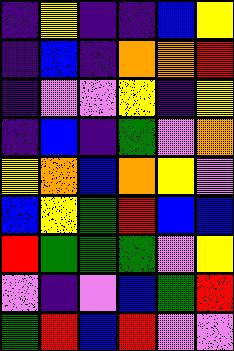[["indigo", "yellow", "indigo", "indigo", "blue", "yellow"], ["indigo", "blue", "indigo", "orange", "orange", "red"], ["indigo", "violet", "violet", "yellow", "indigo", "yellow"], ["indigo", "blue", "indigo", "green", "violet", "orange"], ["yellow", "orange", "blue", "orange", "yellow", "violet"], ["blue", "yellow", "green", "red", "blue", "blue"], ["red", "green", "green", "green", "violet", "yellow"], ["violet", "indigo", "violet", "blue", "green", "red"], ["green", "red", "blue", "red", "violet", "violet"]]